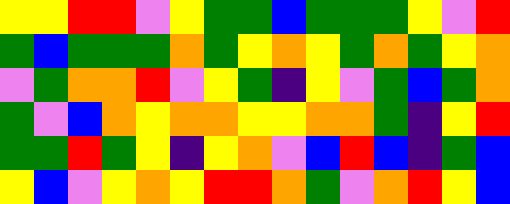[["yellow", "yellow", "red", "red", "violet", "yellow", "green", "green", "blue", "green", "green", "green", "yellow", "violet", "red"], ["green", "blue", "green", "green", "green", "orange", "green", "yellow", "orange", "yellow", "green", "orange", "green", "yellow", "orange"], ["violet", "green", "orange", "orange", "red", "violet", "yellow", "green", "indigo", "yellow", "violet", "green", "blue", "green", "orange"], ["green", "violet", "blue", "orange", "yellow", "orange", "orange", "yellow", "yellow", "orange", "orange", "green", "indigo", "yellow", "red"], ["green", "green", "red", "green", "yellow", "indigo", "yellow", "orange", "violet", "blue", "red", "blue", "indigo", "green", "blue"], ["yellow", "blue", "violet", "yellow", "orange", "yellow", "red", "red", "orange", "green", "violet", "orange", "red", "yellow", "blue"]]